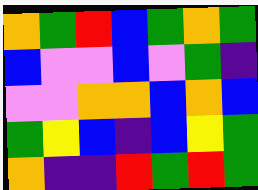[["orange", "green", "red", "blue", "green", "orange", "green"], ["blue", "violet", "violet", "blue", "violet", "green", "indigo"], ["violet", "violet", "orange", "orange", "blue", "orange", "blue"], ["green", "yellow", "blue", "indigo", "blue", "yellow", "green"], ["orange", "indigo", "indigo", "red", "green", "red", "green"]]